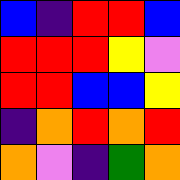[["blue", "indigo", "red", "red", "blue"], ["red", "red", "red", "yellow", "violet"], ["red", "red", "blue", "blue", "yellow"], ["indigo", "orange", "red", "orange", "red"], ["orange", "violet", "indigo", "green", "orange"]]